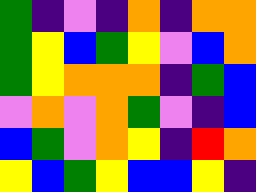[["green", "indigo", "violet", "indigo", "orange", "indigo", "orange", "orange"], ["green", "yellow", "blue", "green", "yellow", "violet", "blue", "orange"], ["green", "yellow", "orange", "orange", "orange", "indigo", "green", "blue"], ["violet", "orange", "violet", "orange", "green", "violet", "indigo", "blue"], ["blue", "green", "violet", "orange", "yellow", "indigo", "red", "orange"], ["yellow", "blue", "green", "yellow", "blue", "blue", "yellow", "indigo"]]